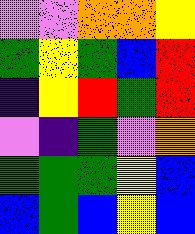[["violet", "violet", "orange", "orange", "yellow"], ["green", "yellow", "green", "blue", "red"], ["indigo", "yellow", "red", "green", "red"], ["violet", "indigo", "green", "violet", "orange"], ["green", "green", "green", "yellow", "blue"], ["blue", "green", "blue", "yellow", "blue"]]